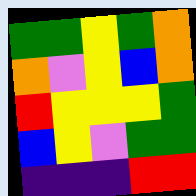[["green", "green", "yellow", "green", "orange"], ["orange", "violet", "yellow", "blue", "orange"], ["red", "yellow", "yellow", "yellow", "green"], ["blue", "yellow", "violet", "green", "green"], ["indigo", "indigo", "indigo", "red", "red"]]